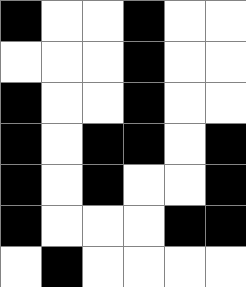[["black", "white", "white", "black", "white", "white"], ["white", "white", "white", "black", "white", "white"], ["black", "white", "white", "black", "white", "white"], ["black", "white", "black", "black", "white", "black"], ["black", "white", "black", "white", "white", "black"], ["black", "white", "white", "white", "black", "black"], ["white", "black", "white", "white", "white", "white"]]